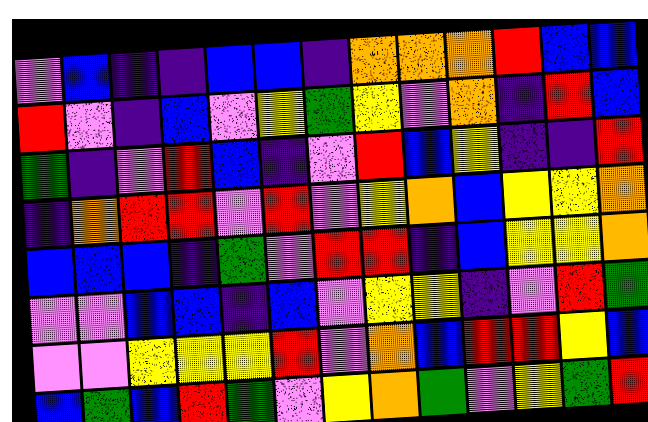[["violet", "blue", "indigo", "indigo", "blue", "blue", "indigo", "orange", "orange", "orange", "red", "blue", "blue"], ["red", "violet", "indigo", "blue", "violet", "yellow", "green", "yellow", "violet", "orange", "indigo", "red", "blue"], ["green", "indigo", "violet", "red", "blue", "indigo", "violet", "red", "blue", "yellow", "indigo", "indigo", "red"], ["indigo", "orange", "red", "red", "violet", "red", "violet", "yellow", "orange", "blue", "yellow", "yellow", "orange"], ["blue", "blue", "blue", "indigo", "green", "violet", "red", "red", "indigo", "blue", "yellow", "yellow", "orange"], ["violet", "violet", "blue", "blue", "indigo", "blue", "violet", "yellow", "yellow", "indigo", "violet", "red", "green"], ["violet", "violet", "yellow", "yellow", "yellow", "red", "violet", "orange", "blue", "red", "red", "yellow", "blue"], ["blue", "green", "blue", "red", "green", "violet", "yellow", "orange", "green", "violet", "yellow", "green", "red"]]